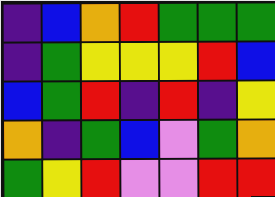[["indigo", "blue", "orange", "red", "green", "green", "green"], ["indigo", "green", "yellow", "yellow", "yellow", "red", "blue"], ["blue", "green", "red", "indigo", "red", "indigo", "yellow"], ["orange", "indigo", "green", "blue", "violet", "green", "orange"], ["green", "yellow", "red", "violet", "violet", "red", "red"]]